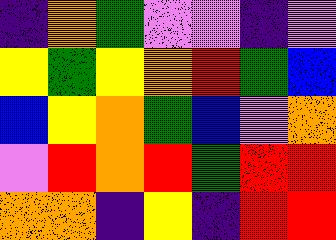[["indigo", "orange", "green", "violet", "violet", "indigo", "violet"], ["yellow", "green", "yellow", "orange", "red", "green", "blue"], ["blue", "yellow", "orange", "green", "blue", "violet", "orange"], ["violet", "red", "orange", "red", "green", "red", "red"], ["orange", "orange", "indigo", "yellow", "indigo", "red", "red"]]